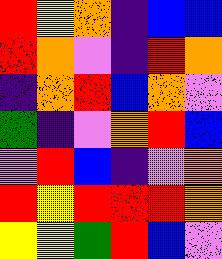[["red", "yellow", "orange", "indigo", "blue", "blue"], ["red", "orange", "violet", "indigo", "red", "orange"], ["indigo", "orange", "red", "blue", "orange", "violet"], ["green", "indigo", "violet", "orange", "red", "blue"], ["violet", "red", "blue", "indigo", "violet", "orange"], ["red", "yellow", "red", "red", "red", "orange"], ["yellow", "yellow", "green", "red", "blue", "violet"]]